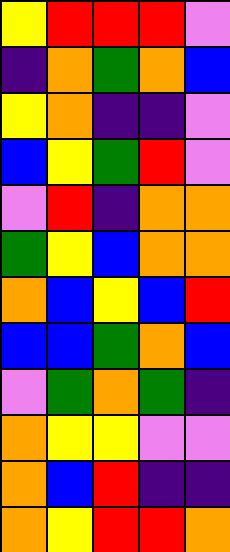[["yellow", "red", "red", "red", "violet"], ["indigo", "orange", "green", "orange", "blue"], ["yellow", "orange", "indigo", "indigo", "violet"], ["blue", "yellow", "green", "red", "violet"], ["violet", "red", "indigo", "orange", "orange"], ["green", "yellow", "blue", "orange", "orange"], ["orange", "blue", "yellow", "blue", "red"], ["blue", "blue", "green", "orange", "blue"], ["violet", "green", "orange", "green", "indigo"], ["orange", "yellow", "yellow", "violet", "violet"], ["orange", "blue", "red", "indigo", "indigo"], ["orange", "yellow", "red", "red", "orange"]]